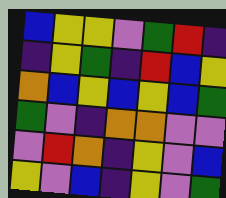[["blue", "yellow", "yellow", "violet", "green", "red", "indigo"], ["indigo", "yellow", "green", "indigo", "red", "blue", "yellow"], ["orange", "blue", "yellow", "blue", "yellow", "blue", "green"], ["green", "violet", "indigo", "orange", "orange", "violet", "violet"], ["violet", "red", "orange", "indigo", "yellow", "violet", "blue"], ["yellow", "violet", "blue", "indigo", "yellow", "violet", "green"]]